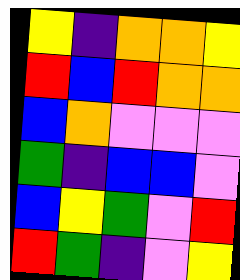[["yellow", "indigo", "orange", "orange", "yellow"], ["red", "blue", "red", "orange", "orange"], ["blue", "orange", "violet", "violet", "violet"], ["green", "indigo", "blue", "blue", "violet"], ["blue", "yellow", "green", "violet", "red"], ["red", "green", "indigo", "violet", "yellow"]]